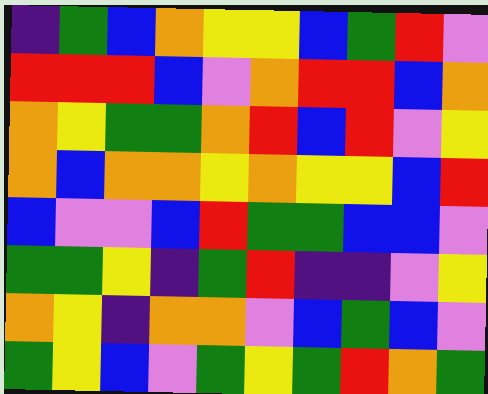[["indigo", "green", "blue", "orange", "yellow", "yellow", "blue", "green", "red", "violet"], ["red", "red", "red", "blue", "violet", "orange", "red", "red", "blue", "orange"], ["orange", "yellow", "green", "green", "orange", "red", "blue", "red", "violet", "yellow"], ["orange", "blue", "orange", "orange", "yellow", "orange", "yellow", "yellow", "blue", "red"], ["blue", "violet", "violet", "blue", "red", "green", "green", "blue", "blue", "violet"], ["green", "green", "yellow", "indigo", "green", "red", "indigo", "indigo", "violet", "yellow"], ["orange", "yellow", "indigo", "orange", "orange", "violet", "blue", "green", "blue", "violet"], ["green", "yellow", "blue", "violet", "green", "yellow", "green", "red", "orange", "green"]]